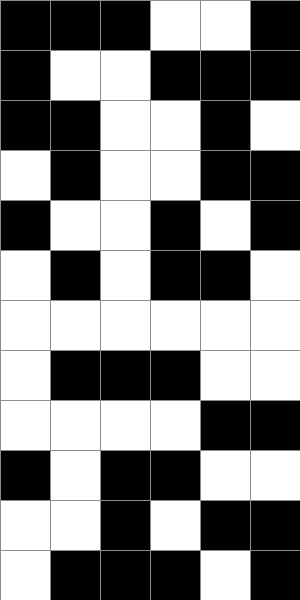[["black", "black", "black", "white", "white", "black"], ["black", "white", "white", "black", "black", "black"], ["black", "black", "white", "white", "black", "white"], ["white", "black", "white", "white", "black", "black"], ["black", "white", "white", "black", "white", "black"], ["white", "black", "white", "black", "black", "white"], ["white", "white", "white", "white", "white", "white"], ["white", "black", "black", "black", "white", "white"], ["white", "white", "white", "white", "black", "black"], ["black", "white", "black", "black", "white", "white"], ["white", "white", "black", "white", "black", "black"], ["white", "black", "black", "black", "white", "black"]]